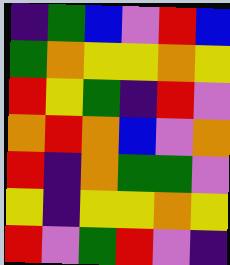[["indigo", "green", "blue", "violet", "red", "blue"], ["green", "orange", "yellow", "yellow", "orange", "yellow"], ["red", "yellow", "green", "indigo", "red", "violet"], ["orange", "red", "orange", "blue", "violet", "orange"], ["red", "indigo", "orange", "green", "green", "violet"], ["yellow", "indigo", "yellow", "yellow", "orange", "yellow"], ["red", "violet", "green", "red", "violet", "indigo"]]